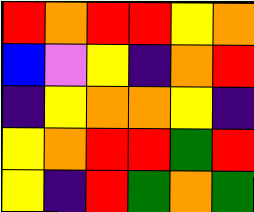[["red", "orange", "red", "red", "yellow", "orange"], ["blue", "violet", "yellow", "indigo", "orange", "red"], ["indigo", "yellow", "orange", "orange", "yellow", "indigo"], ["yellow", "orange", "red", "red", "green", "red"], ["yellow", "indigo", "red", "green", "orange", "green"]]